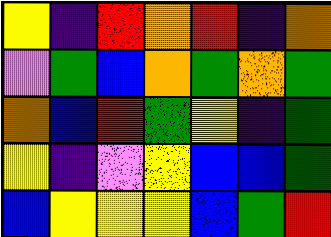[["yellow", "indigo", "red", "orange", "red", "indigo", "orange"], ["violet", "green", "blue", "orange", "green", "orange", "green"], ["orange", "blue", "red", "green", "yellow", "indigo", "green"], ["yellow", "indigo", "violet", "yellow", "blue", "blue", "green"], ["blue", "yellow", "yellow", "yellow", "blue", "green", "red"]]